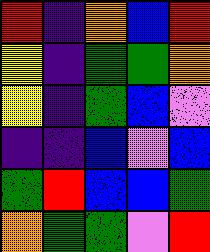[["red", "indigo", "orange", "blue", "red"], ["yellow", "indigo", "green", "green", "orange"], ["yellow", "indigo", "green", "blue", "violet"], ["indigo", "indigo", "blue", "violet", "blue"], ["green", "red", "blue", "blue", "green"], ["orange", "green", "green", "violet", "red"]]